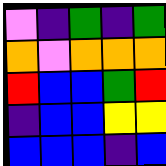[["violet", "indigo", "green", "indigo", "green"], ["orange", "violet", "orange", "orange", "orange"], ["red", "blue", "blue", "green", "red"], ["indigo", "blue", "blue", "yellow", "yellow"], ["blue", "blue", "blue", "indigo", "blue"]]